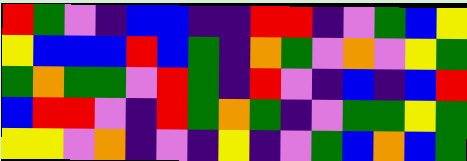[["red", "green", "violet", "indigo", "blue", "blue", "indigo", "indigo", "red", "red", "indigo", "violet", "green", "blue", "yellow"], ["yellow", "blue", "blue", "blue", "red", "blue", "green", "indigo", "orange", "green", "violet", "orange", "violet", "yellow", "green"], ["green", "orange", "green", "green", "violet", "red", "green", "indigo", "red", "violet", "indigo", "blue", "indigo", "blue", "red"], ["blue", "red", "red", "violet", "indigo", "red", "green", "orange", "green", "indigo", "violet", "green", "green", "yellow", "green"], ["yellow", "yellow", "violet", "orange", "indigo", "violet", "indigo", "yellow", "indigo", "violet", "green", "blue", "orange", "blue", "green"]]